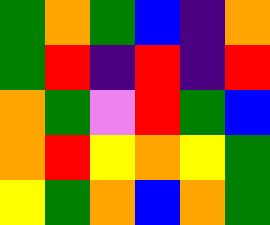[["green", "orange", "green", "blue", "indigo", "orange"], ["green", "red", "indigo", "red", "indigo", "red"], ["orange", "green", "violet", "red", "green", "blue"], ["orange", "red", "yellow", "orange", "yellow", "green"], ["yellow", "green", "orange", "blue", "orange", "green"]]